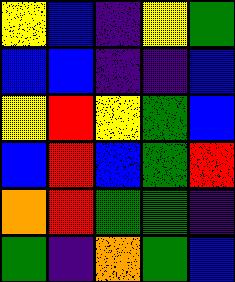[["yellow", "blue", "indigo", "yellow", "green"], ["blue", "blue", "indigo", "indigo", "blue"], ["yellow", "red", "yellow", "green", "blue"], ["blue", "red", "blue", "green", "red"], ["orange", "red", "green", "green", "indigo"], ["green", "indigo", "orange", "green", "blue"]]